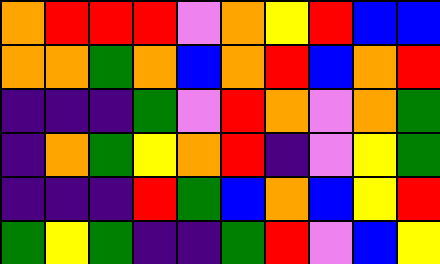[["orange", "red", "red", "red", "violet", "orange", "yellow", "red", "blue", "blue"], ["orange", "orange", "green", "orange", "blue", "orange", "red", "blue", "orange", "red"], ["indigo", "indigo", "indigo", "green", "violet", "red", "orange", "violet", "orange", "green"], ["indigo", "orange", "green", "yellow", "orange", "red", "indigo", "violet", "yellow", "green"], ["indigo", "indigo", "indigo", "red", "green", "blue", "orange", "blue", "yellow", "red"], ["green", "yellow", "green", "indigo", "indigo", "green", "red", "violet", "blue", "yellow"]]